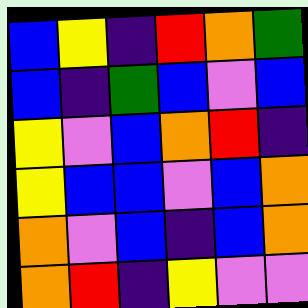[["blue", "yellow", "indigo", "red", "orange", "green"], ["blue", "indigo", "green", "blue", "violet", "blue"], ["yellow", "violet", "blue", "orange", "red", "indigo"], ["yellow", "blue", "blue", "violet", "blue", "orange"], ["orange", "violet", "blue", "indigo", "blue", "orange"], ["orange", "red", "indigo", "yellow", "violet", "violet"]]